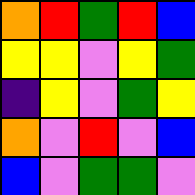[["orange", "red", "green", "red", "blue"], ["yellow", "yellow", "violet", "yellow", "green"], ["indigo", "yellow", "violet", "green", "yellow"], ["orange", "violet", "red", "violet", "blue"], ["blue", "violet", "green", "green", "violet"]]